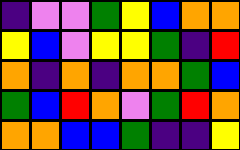[["indigo", "violet", "violet", "green", "yellow", "blue", "orange", "orange"], ["yellow", "blue", "violet", "yellow", "yellow", "green", "indigo", "red"], ["orange", "indigo", "orange", "indigo", "orange", "orange", "green", "blue"], ["green", "blue", "red", "orange", "violet", "green", "red", "orange"], ["orange", "orange", "blue", "blue", "green", "indigo", "indigo", "yellow"]]